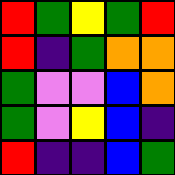[["red", "green", "yellow", "green", "red"], ["red", "indigo", "green", "orange", "orange"], ["green", "violet", "violet", "blue", "orange"], ["green", "violet", "yellow", "blue", "indigo"], ["red", "indigo", "indigo", "blue", "green"]]